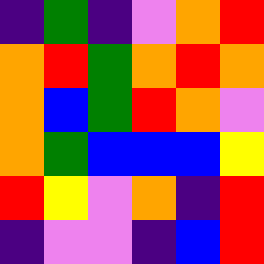[["indigo", "green", "indigo", "violet", "orange", "red"], ["orange", "red", "green", "orange", "red", "orange"], ["orange", "blue", "green", "red", "orange", "violet"], ["orange", "green", "blue", "blue", "blue", "yellow"], ["red", "yellow", "violet", "orange", "indigo", "red"], ["indigo", "violet", "violet", "indigo", "blue", "red"]]